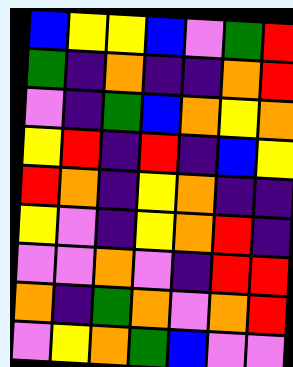[["blue", "yellow", "yellow", "blue", "violet", "green", "red"], ["green", "indigo", "orange", "indigo", "indigo", "orange", "red"], ["violet", "indigo", "green", "blue", "orange", "yellow", "orange"], ["yellow", "red", "indigo", "red", "indigo", "blue", "yellow"], ["red", "orange", "indigo", "yellow", "orange", "indigo", "indigo"], ["yellow", "violet", "indigo", "yellow", "orange", "red", "indigo"], ["violet", "violet", "orange", "violet", "indigo", "red", "red"], ["orange", "indigo", "green", "orange", "violet", "orange", "red"], ["violet", "yellow", "orange", "green", "blue", "violet", "violet"]]